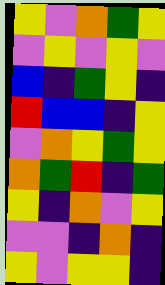[["yellow", "violet", "orange", "green", "yellow"], ["violet", "yellow", "violet", "yellow", "violet"], ["blue", "indigo", "green", "yellow", "indigo"], ["red", "blue", "blue", "indigo", "yellow"], ["violet", "orange", "yellow", "green", "yellow"], ["orange", "green", "red", "indigo", "green"], ["yellow", "indigo", "orange", "violet", "yellow"], ["violet", "violet", "indigo", "orange", "indigo"], ["yellow", "violet", "yellow", "yellow", "indigo"]]